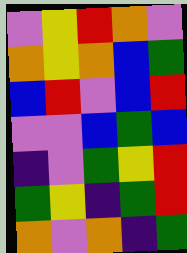[["violet", "yellow", "red", "orange", "violet"], ["orange", "yellow", "orange", "blue", "green"], ["blue", "red", "violet", "blue", "red"], ["violet", "violet", "blue", "green", "blue"], ["indigo", "violet", "green", "yellow", "red"], ["green", "yellow", "indigo", "green", "red"], ["orange", "violet", "orange", "indigo", "green"]]